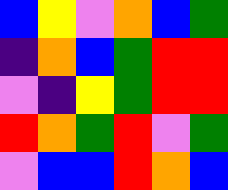[["blue", "yellow", "violet", "orange", "blue", "green"], ["indigo", "orange", "blue", "green", "red", "red"], ["violet", "indigo", "yellow", "green", "red", "red"], ["red", "orange", "green", "red", "violet", "green"], ["violet", "blue", "blue", "red", "orange", "blue"]]